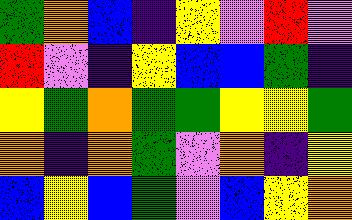[["green", "orange", "blue", "indigo", "yellow", "violet", "red", "violet"], ["red", "violet", "indigo", "yellow", "blue", "blue", "green", "indigo"], ["yellow", "green", "orange", "green", "green", "yellow", "yellow", "green"], ["orange", "indigo", "orange", "green", "violet", "orange", "indigo", "yellow"], ["blue", "yellow", "blue", "green", "violet", "blue", "yellow", "orange"]]